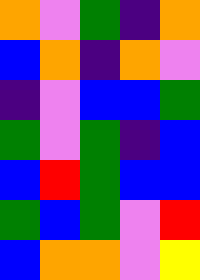[["orange", "violet", "green", "indigo", "orange"], ["blue", "orange", "indigo", "orange", "violet"], ["indigo", "violet", "blue", "blue", "green"], ["green", "violet", "green", "indigo", "blue"], ["blue", "red", "green", "blue", "blue"], ["green", "blue", "green", "violet", "red"], ["blue", "orange", "orange", "violet", "yellow"]]